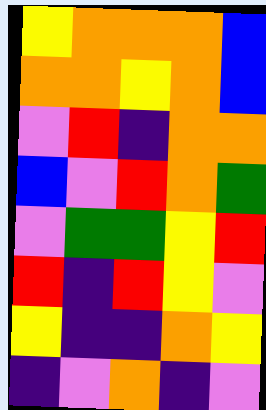[["yellow", "orange", "orange", "orange", "blue"], ["orange", "orange", "yellow", "orange", "blue"], ["violet", "red", "indigo", "orange", "orange"], ["blue", "violet", "red", "orange", "green"], ["violet", "green", "green", "yellow", "red"], ["red", "indigo", "red", "yellow", "violet"], ["yellow", "indigo", "indigo", "orange", "yellow"], ["indigo", "violet", "orange", "indigo", "violet"]]